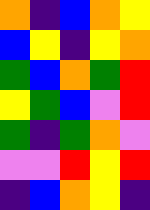[["orange", "indigo", "blue", "orange", "yellow"], ["blue", "yellow", "indigo", "yellow", "orange"], ["green", "blue", "orange", "green", "red"], ["yellow", "green", "blue", "violet", "red"], ["green", "indigo", "green", "orange", "violet"], ["violet", "violet", "red", "yellow", "red"], ["indigo", "blue", "orange", "yellow", "indigo"]]